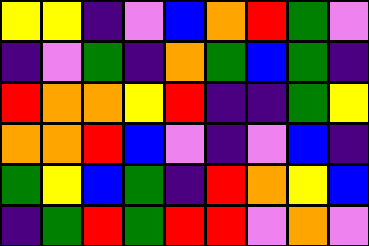[["yellow", "yellow", "indigo", "violet", "blue", "orange", "red", "green", "violet"], ["indigo", "violet", "green", "indigo", "orange", "green", "blue", "green", "indigo"], ["red", "orange", "orange", "yellow", "red", "indigo", "indigo", "green", "yellow"], ["orange", "orange", "red", "blue", "violet", "indigo", "violet", "blue", "indigo"], ["green", "yellow", "blue", "green", "indigo", "red", "orange", "yellow", "blue"], ["indigo", "green", "red", "green", "red", "red", "violet", "orange", "violet"]]